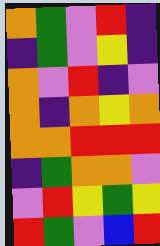[["orange", "green", "violet", "red", "indigo"], ["indigo", "green", "violet", "yellow", "indigo"], ["orange", "violet", "red", "indigo", "violet"], ["orange", "indigo", "orange", "yellow", "orange"], ["orange", "orange", "red", "red", "red"], ["indigo", "green", "orange", "orange", "violet"], ["violet", "red", "yellow", "green", "yellow"], ["red", "green", "violet", "blue", "red"]]